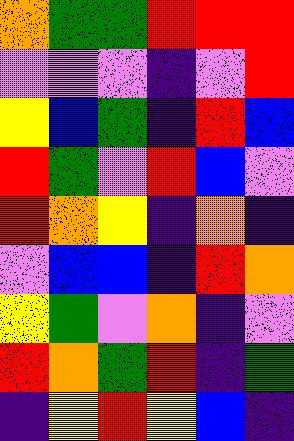[["orange", "green", "green", "red", "red", "red"], ["violet", "violet", "violet", "indigo", "violet", "red"], ["yellow", "blue", "green", "indigo", "red", "blue"], ["red", "green", "violet", "red", "blue", "violet"], ["red", "orange", "yellow", "indigo", "orange", "indigo"], ["violet", "blue", "blue", "indigo", "red", "orange"], ["yellow", "green", "violet", "orange", "indigo", "violet"], ["red", "orange", "green", "red", "indigo", "green"], ["indigo", "yellow", "red", "yellow", "blue", "indigo"]]